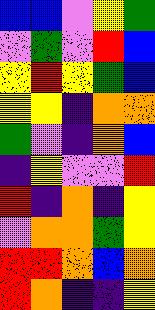[["blue", "blue", "violet", "yellow", "green"], ["violet", "green", "violet", "red", "blue"], ["yellow", "red", "yellow", "green", "blue"], ["yellow", "yellow", "indigo", "orange", "orange"], ["green", "violet", "indigo", "orange", "blue"], ["indigo", "yellow", "violet", "violet", "red"], ["red", "indigo", "orange", "indigo", "yellow"], ["violet", "orange", "orange", "green", "yellow"], ["red", "red", "orange", "blue", "orange"], ["red", "orange", "indigo", "indigo", "yellow"]]